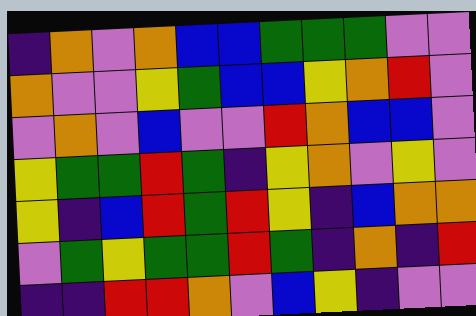[["indigo", "orange", "violet", "orange", "blue", "blue", "green", "green", "green", "violet", "violet"], ["orange", "violet", "violet", "yellow", "green", "blue", "blue", "yellow", "orange", "red", "violet"], ["violet", "orange", "violet", "blue", "violet", "violet", "red", "orange", "blue", "blue", "violet"], ["yellow", "green", "green", "red", "green", "indigo", "yellow", "orange", "violet", "yellow", "violet"], ["yellow", "indigo", "blue", "red", "green", "red", "yellow", "indigo", "blue", "orange", "orange"], ["violet", "green", "yellow", "green", "green", "red", "green", "indigo", "orange", "indigo", "red"], ["indigo", "indigo", "red", "red", "orange", "violet", "blue", "yellow", "indigo", "violet", "violet"]]